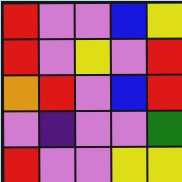[["red", "violet", "violet", "blue", "yellow"], ["red", "violet", "yellow", "violet", "red"], ["orange", "red", "violet", "blue", "red"], ["violet", "indigo", "violet", "violet", "green"], ["red", "violet", "violet", "yellow", "yellow"]]